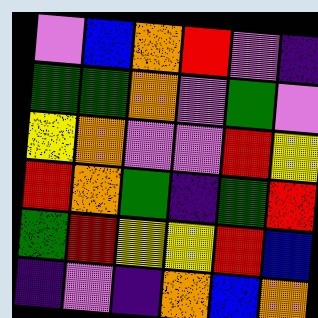[["violet", "blue", "orange", "red", "violet", "indigo"], ["green", "green", "orange", "violet", "green", "violet"], ["yellow", "orange", "violet", "violet", "red", "yellow"], ["red", "orange", "green", "indigo", "green", "red"], ["green", "red", "yellow", "yellow", "red", "blue"], ["indigo", "violet", "indigo", "orange", "blue", "orange"]]